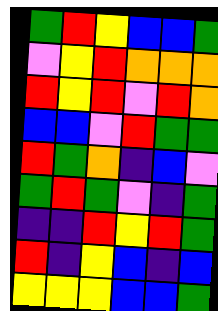[["green", "red", "yellow", "blue", "blue", "green"], ["violet", "yellow", "red", "orange", "orange", "orange"], ["red", "yellow", "red", "violet", "red", "orange"], ["blue", "blue", "violet", "red", "green", "green"], ["red", "green", "orange", "indigo", "blue", "violet"], ["green", "red", "green", "violet", "indigo", "green"], ["indigo", "indigo", "red", "yellow", "red", "green"], ["red", "indigo", "yellow", "blue", "indigo", "blue"], ["yellow", "yellow", "yellow", "blue", "blue", "green"]]